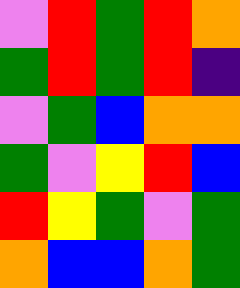[["violet", "red", "green", "red", "orange"], ["green", "red", "green", "red", "indigo"], ["violet", "green", "blue", "orange", "orange"], ["green", "violet", "yellow", "red", "blue"], ["red", "yellow", "green", "violet", "green"], ["orange", "blue", "blue", "orange", "green"]]